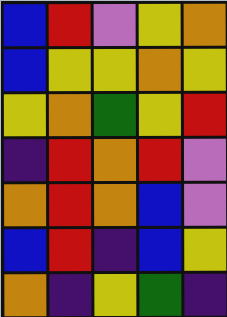[["blue", "red", "violet", "yellow", "orange"], ["blue", "yellow", "yellow", "orange", "yellow"], ["yellow", "orange", "green", "yellow", "red"], ["indigo", "red", "orange", "red", "violet"], ["orange", "red", "orange", "blue", "violet"], ["blue", "red", "indigo", "blue", "yellow"], ["orange", "indigo", "yellow", "green", "indigo"]]